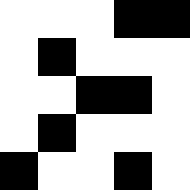[["white", "white", "white", "black", "black"], ["white", "black", "white", "white", "white"], ["white", "white", "black", "black", "white"], ["white", "black", "white", "white", "white"], ["black", "white", "white", "black", "white"]]